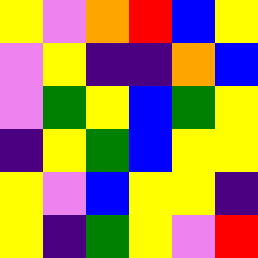[["yellow", "violet", "orange", "red", "blue", "yellow"], ["violet", "yellow", "indigo", "indigo", "orange", "blue"], ["violet", "green", "yellow", "blue", "green", "yellow"], ["indigo", "yellow", "green", "blue", "yellow", "yellow"], ["yellow", "violet", "blue", "yellow", "yellow", "indigo"], ["yellow", "indigo", "green", "yellow", "violet", "red"]]